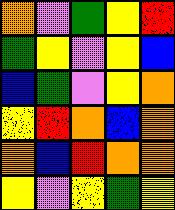[["orange", "violet", "green", "yellow", "red"], ["green", "yellow", "violet", "yellow", "blue"], ["blue", "green", "violet", "yellow", "orange"], ["yellow", "red", "orange", "blue", "orange"], ["orange", "blue", "red", "orange", "orange"], ["yellow", "violet", "yellow", "green", "yellow"]]